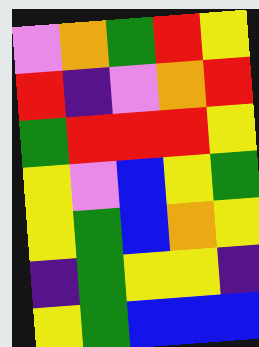[["violet", "orange", "green", "red", "yellow"], ["red", "indigo", "violet", "orange", "red"], ["green", "red", "red", "red", "yellow"], ["yellow", "violet", "blue", "yellow", "green"], ["yellow", "green", "blue", "orange", "yellow"], ["indigo", "green", "yellow", "yellow", "indigo"], ["yellow", "green", "blue", "blue", "blue"]]